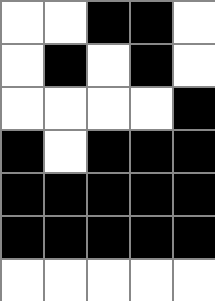[["white", "white", "black", "black", "white"], ["white", "black", "white", "black", "white"], ["white", "white", "white", "white", "black"], ["black", "white", "black", "black", "black"], ["black", "black", "black", "black", "black"], ["black", "black", "black", "black", "black"], ["white", "white", "white", "white", "white"]]